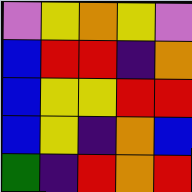[["violet", "yellow", "orange", "yellow", "violet"], ["blue", "red", "red", "indigo", "orange"], ["blue", "yellow", "yellow", "red", "red"], ["blue", "yellow", "indigo", "orange", "blue"], ["green", "indigo", "red", "orange", "red"]]